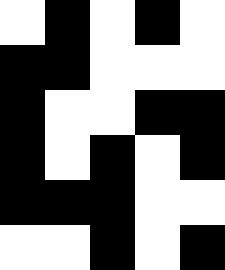[["white", "black", "white", "black", "white"], ["black", "black", "white", "white", "white"], ["black", "white", "white", "black", "black"], ["black", "white", "black", "white", "black"], ["black", "black", "black", "white", "white"], ["white", "white", "black", "white", "black"]]